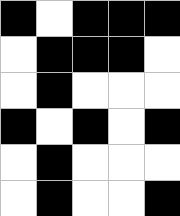[["black", "white", "black", "black", "black"], ["white", "black", "black", "black", "white"], ["white", "black", "white", "white", "white"], ["black", "white", "black", "white", "black"], ["white", "black", "white", "white", "white"], ["white", "black", "white", "white", "black"]]